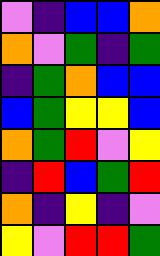[["violet", "indigo", "blue", "blue", "orange"], ["orange", "violet", "green", "indigo", "green"], ["indigo", "green", "orange", "blue", "blue"], ["blue", "green", "yellow", "yellow", "blue"], ["orange", "green", "red", "violet", "yellow"], ["indigo", "red", "blue", "green", "red"], ["orange", "indigo", "yellow", "indigo", "violet"], ["yellow", "violet", "red", "red", "green"]]